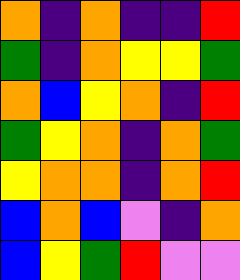[["orange", "indigo", "orange", "indigo", "indigo", "red"], ["green", "indigo", "orange", "yellow", "yellow", "green"], ["orange", "blue", "yellow", "orange", "indigo", "red"], ["green", "yellow", "orange", "indigo", "orange", "green"], ["yellow", "orange", "orange", "indigo", "orange", "red"], ["blue", "orange", "blue", "violet", "indigo", "orange"], ["blue", "yellow", "green", "red", "violet", "violet"]]